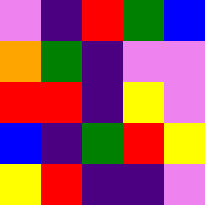[["violet", "indigo", "red", "green", "blue"], ["orange", "green", "indigo", "violet", "violet"], ["red", "red", "indigo", "yellow", "violet"], ["blue", "indigo", "green", "red", "yellow"], ["yellow", "red", "indigo", "indigo", "violet"]]